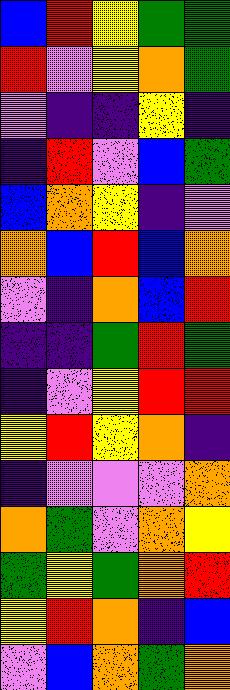[["blue", "red", "yellow", "green", "green"], ["red", "violet", "yellow", "orange", "green"], ["violet", "indigo", "indigo", "yellow", "indigo"], ["indigo", "red", "violet", "blue", "green"], ["blue", "orange", "yellow", "indigo", "violet"], ["orange", "blue", "red", "blue", "orange"], ["violet", "indigo", "orange", "blue", "red"], ["indigo", "indigo", "green", "red", "green"], ["indigo", "violet", "yellow", "red", "red"], ["yellow", "red", "yellow", "orange", "indigo"], ["indigo", "violet", "violet", "violet", "orange"], ["orange", "green", "violet", "orange", "yellow"], ["green", "yellow", "green", "orange", "red"], ["yellow", "red", "orange", "indigo", "blue"], ["violet", "blue", "orange", "green", "orange"]]